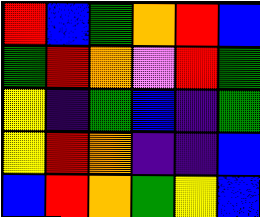[["red", "blue", "green", "orange", "red", "blue"], ["green", "red", "orange", "violet", "red", "green"], ["yellow", "indigo", "green", "blue", "indigo", "green"], ["yellow", "red", "orange", "indigo", "indigo", "blue"], ["blue", "red", "orange", "green", "yellow", "blue"]]